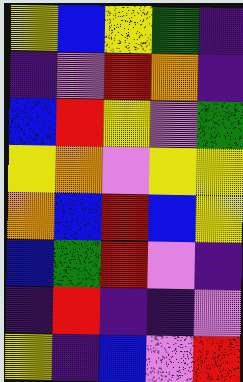[["yellow", "blue", "yellow", "green", "indigo"], ["indigo", "violet", "red", "orange", "indigo"], ["blue", "red", "yellow", "violet", "green"], ["yellow", "orange", "violet", "yellow", "yellow"], ["orange", "blue", "red", "blue", "yellow"], ["blue", "green", "red", "violet", "indigo"], ["indigo", "red", "indigo", "indigo", "violet"], ["yellow", "indigo", "blue", "violet", "red"]]